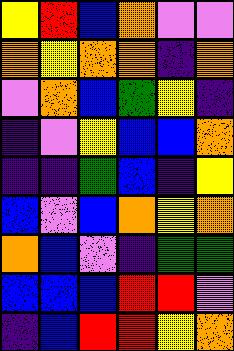[["yellow", "red", "blue", "orange", "violet", "violet"], ["orange", "yellow", "orange", "orange", "indigo", "orange"], ["violet", "orange", "blue", "green", "yellow", "indigo"], ["indigo", "violet", "yellow", "blue", "blue", "orange"], ["indigo", "indigo", "green", "blue", "indigo", "yellow"], ["blue", "violet", "blue", "orange", "yellow", "orange"], ["orange", "blue", "violet", "indigo", "green", "green"], ["blue", "blue", "blue", "red", "red", "violet"], ["indigo", "blue", "red", "red", "yellow", "orange"]]